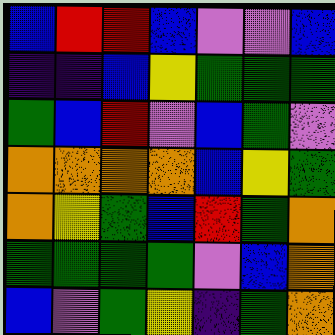[["blue", "red", "red", "blue", "violet", "violet", "blue"], ["indigo", "indigo", "blue", "yellow", "green", "green", "green"], ["green", "blue", "red", "violet", "blue", "green", "violet"], ["orange", "orange", "orange", "orange", "blue", "yellow", "green"], ["orange", "yellow", "green", "blue", "red", "green", "orange"], ["green", "green", "green", "green", "violet", "blue", "orange"], ["blue", "violet", "green", "yellow", "indigo", "green", "orange"]]